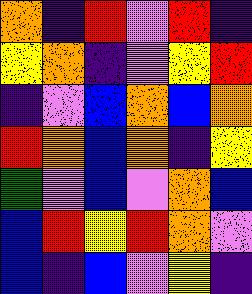[["orange", "indigo", "red", "violet", "red", "indigo"], ["yellow", "orange", "indigo", "violet", "yellow", "red"], ["indigo", "violet", "blue", "orange", "blue", "orange"], ["red", "orange", "blue", "orange", "indigo", "yellow"], ["green", "violet", "blue", "violet", "orange", "blue"], ["blue", "red", "yellow", "red", "orange", "violet"], ["blue", "indigo", "blue", "violet", "yellow", "indigo"]]